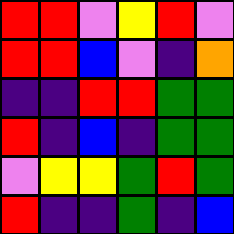[["red", "red", "violet", "yellow", "red", "violet"], ["red", "red", "blue", "violet", "indigo", "orange"], ["indigo", "indigo", "red", "red", "green", "green"], ["red", "indigo", "blue", "indigo", "green", "green"], ["violet", "yellow", "yellow", "green", "red", "green"], ["red", "indigo", "indigo", "green", "indigo", "blue"]]